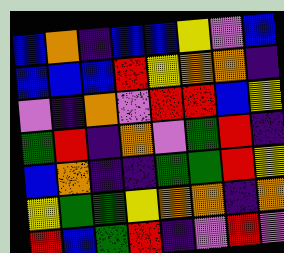[["blue", "orange", "indigo", "blue", "blue", "yellow", "violet", "blue"], ["blue", "blue", "blue", "red", "yellow", "orange", "orange", "indigo"], ["violet", "indigo", "orange", "violet", "red", "red", "blue", "yellow"], ["green", "red", "indigo", "orange", "violet", "green", "red", "indigo"], ["blue", "orange", "indigo", "indigo", "green", "green", "red", "yellow"], ["yellow", "green", "green", "yellow", "orange", "orange", "indigo", "orange"], ["red", "blue", "green", "red", "indigo", "violet", "red", "violet"]]